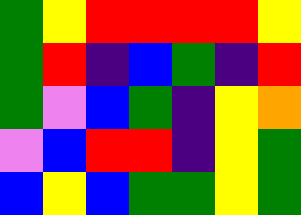[["green", "yellow", "red", "red", "red", "red", "yellow"], ["green", "red", "indigo", "blue", "green", "indigo", "red"], ["green", "violet", "blue", "green", "indigo", "yellow", "orange"], ["violet", "blue", "red", "red", "indigo", "yellow", "green"], ["blue", "yellow", "blue", "green", "green", "yellow", "green"]]